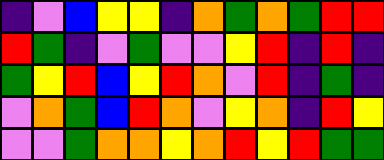[["indigo", "violet", "blue", "yellow", "yellow", "indigo", "orange", "green", "orange", "green", "red", "red"], ["red", "green", "indigo", "violet", "green", "violet", "violet", "yellow", "red", "indigo", "red", "indigo"], ["green", "yellow", "red", "blue", "yellow", "red", "orange", "violet", "red", "indigo", "green", "indigo"], ["violet", "orange", "green", "blue", "red", "orange", "violet", "yellow", "orange", "indigo", "red", "yellow"], ["violet", "violet", "green", "orange", "orange", "yellow", "orange", "red", "yellow", "red", "green", "green"]]